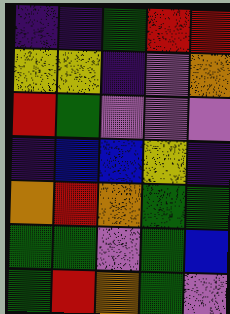[["indigo", "indigo", "green", "red", "red"], ["yellow", "yellow", "indigo", "violet", "orange"], ["red", "green", "violet", "violet", "violet"], ["indigo", "blue", "blue", "yellow", "indigo"], ["orange", "red", "orange", "green", "green"], ["green", "green", "violet", "green", "blue"], ["green", "red", "orange", "green", "violet"]]